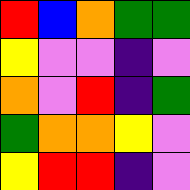[["red", "blue", "orange", "green", "green"], ["yellow", "violet", "violet", "indigo", "violet"], ["orange", "violet", "red", "indigo", "green"], ["green", "orange", "orange", "yellow", "violet"], ["yellow", "red", "red", "indigo", "violet"]]